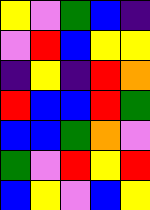[["yellow", "violet", "green", "blue", "indigo"], ["violet", "red", "blue", "yellow", "yellow"], ["indigo", "yellow", "indigo", "red", "orange"], ["red", "blue", "blue", "red", "green"], ["blue", "blue", "green", "orange", "violet"], ["green", "violet", "red", "yellow", "red"], ["blue", "yellow", "violet", "blue", "yellow"]]